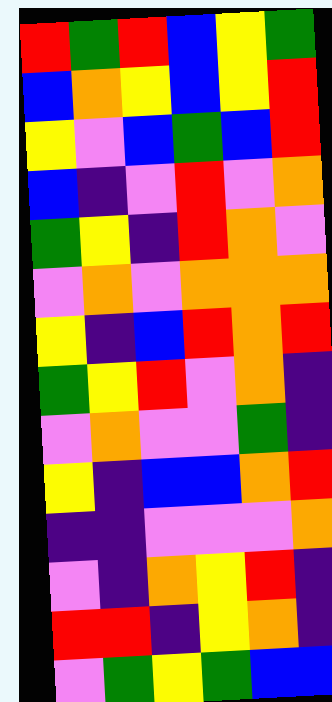[["red", "green", "red", "blue", "yellow", "green"], ["blue", "orange", "yellow", "blue", "yellow", "red"], ["yellow", "violet", "blue", "green", "blue", "red"], ["blue", "indigo", "violet", "red", "violet", "orange"], ["green", "yellow", "indigo", "red", "orange", "violet"], ["violet", "orange", "violet", "orange", "orange", "orange"], ["yellow", "indigo", "blue", "red", "orange", "red"], ["green", "yellow", "red", "violet", "orange", "indigo"], ["violet", "orange", "violet", "violet", "green", "indigo"], ["yellow", "indigo", "blue", "blue", "orange", "red"], ["indigo", "indigo", "violet", "violet", "violet", "orange"], ["violet", "indigo", "orange", "yellow", "red", "indigo"], ["red", "red", "indigo", "yellow", "orange", "indigo"], ["violet", "green", "yellow", "green", "blue", "blue"]]